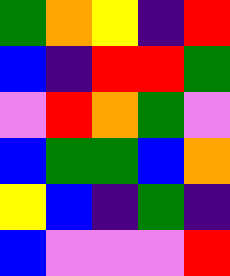[["green", "orange", "yellow", "indigo", "red"], ["blue", "indigo", "red", "red", "green"], ["violet", "red", "orange", "green", "violet"], ["blue", "green", "green", "blue", "orange"], ["yellow", "blue", "indigo", "green", "indigo"], ["blue", "violet", "violet", "violet", "red"]]